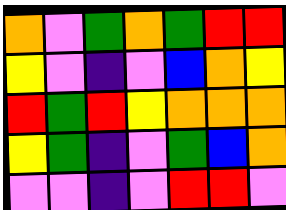[["orange", "violet", "green", "orange", "green", "red", "red"], ["yellow", "violet", "indigo", "violet", "blue", "orange", "yellow"], ["red", "green", "red", "yellow", "orange", "orange", "orange"], ["yellow", "green", "indigo", "violet", "green", "blue", "orange"], ["violet", "violet", "indigo", "violet", "red", "red", "violet"]]